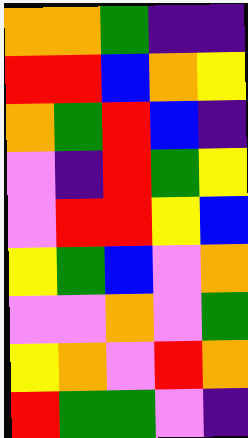[["orange", "orange", "green", "indigo", "indigo"], ["red", "red", "blue", "orange", "yellow"], ["orange", "green", "red", "blue", "indigo"], ["violet", "indigo", "red", "green", "yellow"], ["violet", "red", "red", "yellow", "blue"], ["yellow", "green", "blue", "violet", "orange"], ["violet", "violet", "orange", "violet", "green"], ["yellow", "orange", "violet", "red", "orange"], ["red", "green", "green", "violet", "indigo"]]